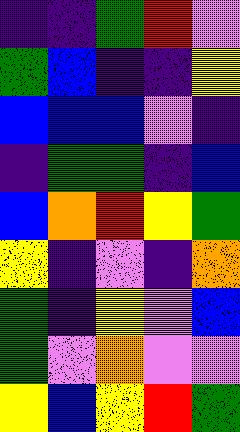[["indigo", "indigo", "green", "red", "violet"], ["green", "blue", "indigo", "indigo", "yellow"], ["blue", "blue", "blue", "violet", "indigo"], ["indigo", "green", "green", "indigo", "blue"], ["blue", "orange", "red", "yellow", "green"], ["yellow", "indigo", "violet", "indigo", "orange"], ["green", "indigo", "yellow", "violet", "blue"], ["green", "violet", "orange", "violet", "violet"], ["yellow", "blue", "yellow", "red", "green"]]